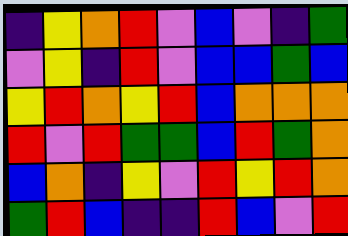[["indigo", "yellow", "orange", "red", "violet", "blue", "violet", "indigo", "green"], ["violet", "yellow", "indigo", "red", "violet", "blue", "blue", "green", "blue"], ["yellow", "red", "orange", "yellow", "red", "blue", "orange", "orange", "orange"], ["red", "violet", "red", "green", "green", "blue", "red", "green", "orange"], ["blue", "orange", "indigo", "yellow", "violet", "red", "yellow", "red", "orange"], ["green", "red", "blue", "indigo", "indigo", "red", "blue", "violet", "red"]]